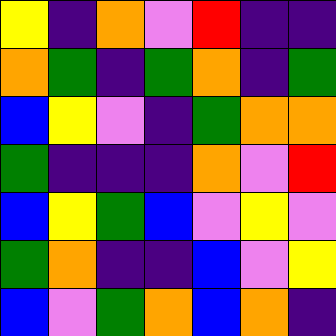[["yellow", "indigo", "orange", "violet", "red", "indigo", "indigo"], ["orange", "green", "indigo", "green", "orange", "indigo", "green"], ["blue", "yellow", "violet", "indigo", "green", "orange", "orange"], ["green", "indigo", "indigo", "indigo", "orange", "violet", "red"], ["blue", "yellow", "green", "blue", "violet", "yellow", "violet"], ["green", "orange", "indigo", "indigo", "blue", "violet", "yellow"], ["blue", "violet", "green", "orange", "blue", "orange", "indigo"]]